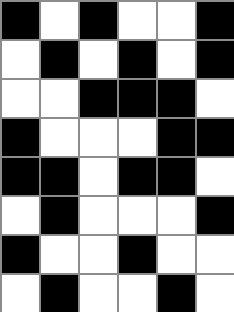[["black", "white", "black", "white", "white", "black"], ["white", "black", "white", "black", "white", "black"], ["white", "white", "black", "black", "black", "white"], ["black", "white", "white", "white", "black", "black"], ["black", "black", "white", "black", "black", "white"], ["white", "black", "white", "white", "white", "black"], ["black", "white", "white", "black", "white", "white"], ["white", "black", "white", "white", "black", "white"]]